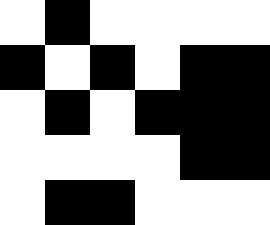[["white", "black", "white", "white", "white", "white"], ["black", "white", "black", "white", "black", "black"], ["white", "black", "white", "black", "black", "black"], ["white", "white", "white", "white", "black", "black"], ["white", "black", "black", "white", "white", "white"]]